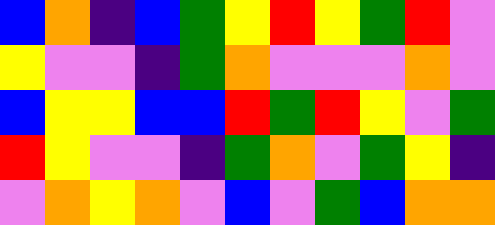[["blue", "orange", "indigo", "blue", "green", "yellow", "red", "yellow", "green", "red", "violet"], ["yellow", "violet", "violet", "indigo", "green", "orange", "violet", "violet", "violet", "orange", "violet"], ["blue", "yellow", "yellow", "blue", "blue", "red", "green", "red", "yellow", "violet", "green"], ["red", "yellow", "violet", "violet", "indigo", "green", "orange", "violet", "green", "yellow", "indigo"], ["violet", "orange", "yellow", "orange", "violet", "blue", "violet", "green", "blue", "orange", "orange"]]